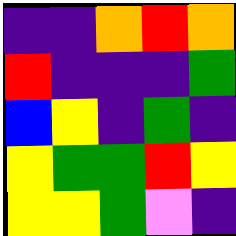[["indigo", "indigo", "orange", "red", "orange"], ["red", "indigo", "indigo", "indigo", "green"], ["blue", "yellow", "indigo", "green", "indigo"], ["yellow", "green", "green", "red", "yellow"], ["yellow", "yellow", "green", "violet", "indigo"]]